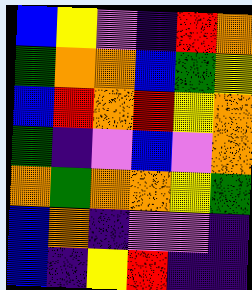[["blue", "yellow", "violet", "indigo", "red", "orange"], ["green", "orange", "orange", "blue", "green", "yellow"], ["blue", "red", "orange", "red", "yellow", "orange"], ["green", "indigo", "violet", "blue", "violet", "orange"], ["orange", "green", "orange", "orange", "yellow", "green"], ["blue", "orange", "indigo", "violet", "violet", "indigo"], ["blue", "indigo", "yellow", "red", "indigo", "indigo"]]